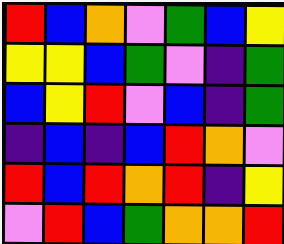[["red", "blue", "orange", "violet", "green", "blue", "yellow"], ["yellow", "yellow", "blue", "green", "violet", "indigo", "green"], ["blue", "yellow", "red", "violet", "blue", "indigo", "green"], ["indigo", "blue", "indigo", "blue", "red", "orange", "violet"], ["red", "blue", "red", "orange", "red", "indigo", "yellow"], ["violet", "red", "blue", "green", "orange", "orange", "red"]]